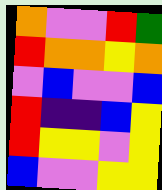[["orange", "violet", "violet", "red", "green"], ["red", "orange", "orange", "yellow", "orange"], ["violet", "blue", "violet", "violet", "blue"], ["red", "indigo", "indigo", "blue", "yellow"], ["red", "yellow", "yellow", "violet", "yellow"], ["blue", "violet", "violet", "yellow", "yellow"]]